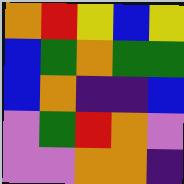[["orange", "red", "yellow", "blue", "yellow"], ["blue", "green", "orange", "green", "green"], ["blue", "orange", "indigo", "indigo", "blue"], ["violet", "green", "red", "orange", "violet"], ["violet", "violet", "orange", "orange", "indigo"]]